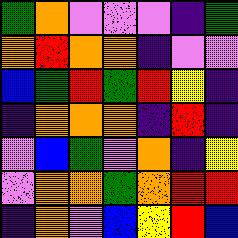[["green", "orange", "violet", "violet", "violet", "indigo", "green"], ["orange", "red", "orange", "orange", "indigo", "violet", "violet"], ["blue", "green", "red", "green", "red", "yellow", "indigo"], ["indigo", "orange", "orange", "orange", "indigo", "red", "indigo"], ["violet", "blue", "green", "violet", "orange", "indigo", "yellow"], ["violet", "orange", "orange", "green", "orange", "red", "red"], ["indigo", "orange", "violet", "blue", "yellow", "red", "blue"]]